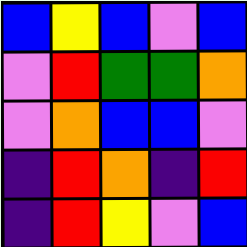[["blue", "yellow", "blue", "violet", "blue"], ["violet", "red", "green", "green", "orange"], ["violet", "orange", "blue", "blue", "violet"], ["indigo", "red", "orange", "indigo", "red"], ["indigo", "red", "yellow", "violet", "blue"]]